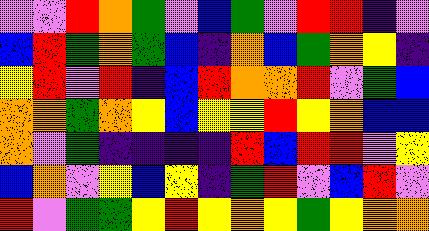[["violet", "violet", "red", "orange", "green", "violet", "blue", "green", "violet", "red", "red", "indigo", "violet"], ["blue", "red", "green", "orange", "green", "blue", "indigo", "orange", "blue", "green", "orange", "yellow", "indigo"], ["yellow", "red", "violet", "red", "indigo", "blue", "red", "orange", "orange", "red", "violet", "green", "blue"], ["orange", "orange", "green", "orange", "yellow", "blue", "yellow", "yellow", "red", "yellow", "orange", "blue", "blue"], ["orange", "violet", "green", "indigo", "indigo", "indigo", "indigo", "red", "blue", "red", "red", "violet", "yellow"], ["blue", "orange", "violet", "yellow", "blue", "yellow", "indigo", "green", "red", "violet", "blue", "red", "violet"], ["red", "violet", "green", "green", "yellow", "red", "yellow", "orange", "yellow", "green", "yellow", "orange", "orange"]]